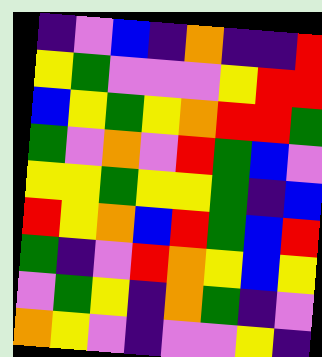[["indigo", "violet", "blue", "indigo", "orange", "indigo", "indigo", "red"], ["yellow", "green", "violet", "violet", "violet", "yellow", "red", "red"], ["blue", "yellow", "green", "yellow", "orange", "red", "red", "green"], ["green", "violet", "orange", "violet", "red", "green", "blue", "violet"], ["yellow", "yellow", "green", "yellow", "yellow", "green", "indigo", "blue"], ["red", "yellow", "orange", "blue", "red", "green", "blue", "red"], ["green", "indigo", "violet", "red", "orange", "yellow", "blue", "yellow"], ["violet", "green", "yellow", "indigo", "orange", "green", "indigo", "violet"], ["orange", "yellow", "violet", "indigo", "violet", "violet", "yellow", "indigo"]]